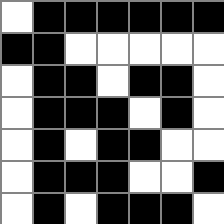[["white", "black", "black", "black", "black", "black", "black"], ["black", "black", "white", "white", "white", "white", "white"], ["white", "black", "black", "white", "black", "black", "white"], ["white", "black", "black", "black", "white", "black", "white"], ["white", "black", "white", "black", "black", "white", "white"], ["white", "black", "black", "black", "white", "white", "black"], ["white", "black", "white", "black", "black", "black", "white"]]